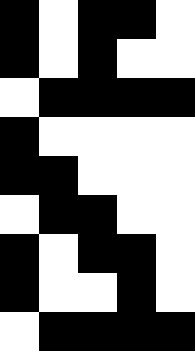[["black", "white", "black", "black", "white"], ["black", "white", "black", "white", "white"], ["white", "black", "black", "black", "black"], ["black", "white", "white", "white", "white"], ["black", "black", "white", "white", "white"], ["white", "black", "black", "white", "white"], ["black", "white", "black", "black", "white"], ["black", "white", "white", "black", "white"], ["white", "black", "black", "black", "black"]]